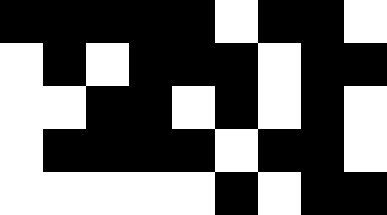[["black", "black", "black", "black", "black", "white", "black", "black", "white"], ["white", "black", "white", "black", "black", "black", "white", "black", "black"], ["white", "white", "black", "black", "white", "black", "white", "black", "white"], ["white", "black", "black", "black", "black", "white", "black", "black", "white"], ["white", "white", "white", "white", "white", "black", "white", "black", "black"]]